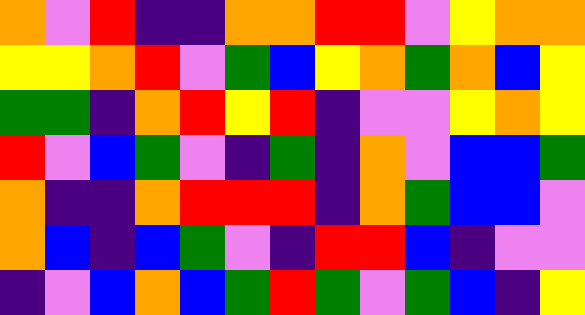[["orange", "violet", "red", "indigo", "indigo", "orange", "orange", "red", "red", "violet", "yellow", "orange", "orange"], ["yellow", "yellow", "orange", "red", "violet", "green", "blue", "yellow", "orange", "green", "orange", "blue", "yellow"], ["green", "green", "indigo", "orange", "red", "yellow", "red", "indigo", "violet", "violet", "yellow", "orange", "yellow"], ["red", "violet", "blue", "green", "violet", "indigo", "green", "indigo", "orange", "violet", "blue", "blue", "green"], ["orange", "indigo", "indigo", "orange", "red", "red", "red", "indigo", "orange", "green", "blue", "blue", "violet"], ["orange", "blue", "indigo", "blue", "green", "violet", "indigo", "red", "red", "blue", "indigo", "violet", "violet"], ["indigo", "violet", "blue", "orange", "blue", "green", "red", "green", "violet", "green", "blue", "indigo", "yellow"]]